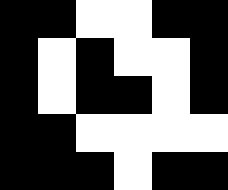[["black", "black", "white", "white", "black", "black"], ["black", "white", "black", "white", "white", "black"], ["black", "white", "black", "black", "white", "black"], ["black", "black", "white", "white", "white", "white"], ["black", "black", "black", "white", "black", "black"]]